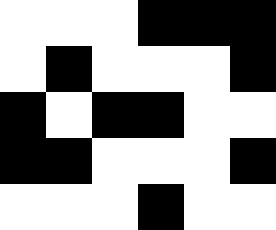[["white", "white", "white", "black", "black", "black"], ["white", "black", "white", "white", "white", "black"], ["black", "white", "black", "black", "white", "white"], ["black", "black", "white", "white", "white", "black"], ["white", "white", "white", "black", "white", "white"]]